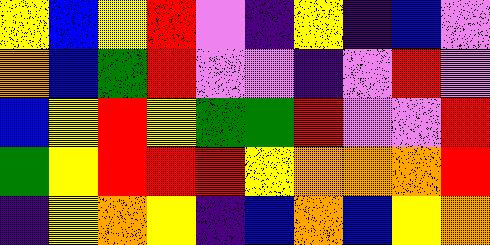[["yellow", "blue", "yellow", "red", "violet", "indigo", "yellow", "indigo", "blue", "violet"], ["orange", "blue", "green", "red", "violet", "violet", "indigo", "violet", "red", "violet"], ["blue", "yellow", "red", "yellow", "green", "green", "red", "violet", "violet", "red"], ["green", "yellow", "red", "red", "red", "yellow", "orange", "orange", "orange", "red"], ["indigo", "yellow", "orange", "yellow", "indigo", "blue", "orange", "blue", "yellow", "orange"]]